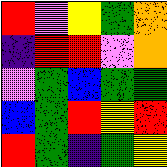[["red", "violet", "yellow", "green", "orange"], ["indigo", "red", "red", "violet", "orange"], ["violet", "green", "blue", "green", "green"], ["blue", "green", "red", "yellow", "red"], ["red", "green", "indigo", "green", "yellow"]]